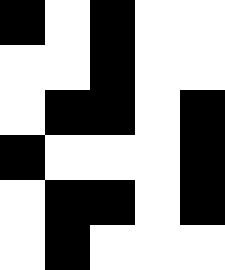[["black", "white", "black", "white", "white"], ["white", "white", "black", "white", "white"], ["white", "black", "black", "white", "black"], ["black", "white", "white", "white", "black"], ["white", "black", "black", "white", "black"], ["white", "black", "white", "white", "white"]]